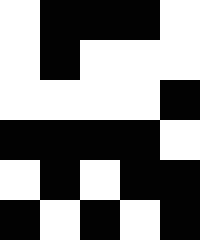[["white", "black", "black", "black", "white"], ["white", "black", "white", "white", "white"], ["white", "white", "white", "white", "black"], ["black", "black", "black", "black", "white"], ["white", "black", "white", "black", "black"], ["black", "white", "black", "white", "black"]]